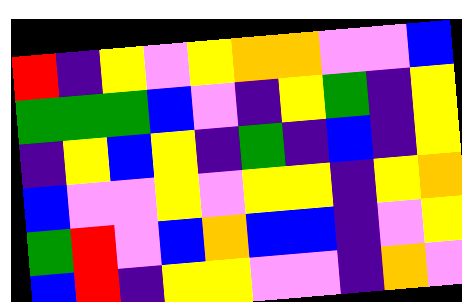[["red", "indigo", "yellow", "violet", "yellow", "orange", "orange", "violet", "violet", "blue"], ["green", "green", "green", "blue", "violet", "indigo", "yellow", "green", "indigo", "yellow"], ["indigo", "yellow", "blue", "yellow", "indigo", "green", "indigo", "blue", "indigo", "yellow"], ["blue", "violet", "violet", "yellow", "violet", "yellow", "yellow", "indigo", "yellow", "orange"], ["green", "red", "violet", "blue", "orange", "blue", "blue", "indigo", "violet", "yellow"], ["blue", "red", "indigo", "yellow", "yellow", "violet", "violet", "indigo", "orange", "violet"]]